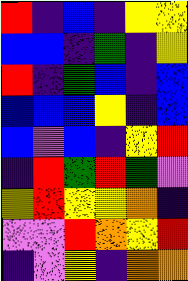[["red", "indigo", "blue", "indigo", "yellow", "yellow"], ["blue", "blue", "indigo", "green", "indigo", "yellow"], ["red", "indigo", "green", "blue", "indigo", "blue"], ["blue", "blue", "blue", "yellow", "indigo", "blue"], ["blue", "violet", "blue", "indigo", "yellow", "red"], ["indigo", "red", "green", "red", "green", "violet"], ["yellow", "red", "yellow", "yellow", "orange", "indigo"], ["violet", "violet", "red", "orange", "yellow", "red"], ["indigo", "violet", "yellow", "indigo", "orange", "orange"]]